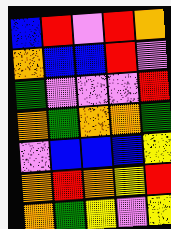[["blue", "red", "violet", "red", "orange"], ["orange", "blue", "blue", "red", "violet"], ["green", "violet", "violet", "violet", "red"], ["orange", "green", "orange", "orange", "green"], ["violet", "blue", "blue", "blue", "yellow"], ["orange", "red", "orange", "yellow", "red"], ["orange", "green", "yellow", "violet", "yellow"]]